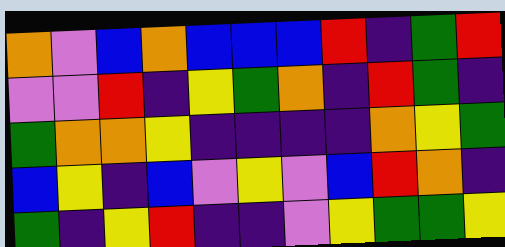[["orange", "violet", "blue", "orange", "blue", "blue", "blue", "red", "indigo", "green", "red"], ["violet", "violet", "red", "indigo", "yellow", "green", "orange", "indigo", "red", "green", "indigo"], ["green", "orange", "orange", "yellow", "indigo", "indigo", "indigo", "indigo", "orange", "yellow", "green"], ["blue", "yellow", "indigo", "blue", "violet", "yellow", "violet", "blue", "red", "orange", "indigo"], ["green", "indigo", "yellow", "red", "indigo", "indigo", "violet", "yellow", "green", "green", "yellow"]]